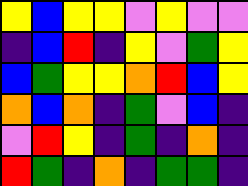[["yellow", "blue", "yellow", "yellow", "violet", "yellow", "violet", "violet"], ["indigo", "blue", "red", "indigo", "yellow", "violet", "green", "yellow"], ["blue", "green", "yellow", "yellow", "orange", "red", "blue", "yellow"], ["orange", "blue", "orange", "indigo", "green", "violet", "blue", "indigo"], ["violet", "red", "yellow", "indigo", "green", "indigo", "orange", "indigo"], ["red", "green", "indigo", "orange", "indigo", "green", "green", "indigo"]]